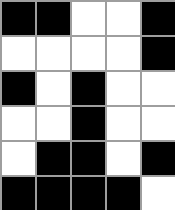[["black", "black", "white", "white", "black"], ["white", "white", "white", "white", "black"], ["black", "white", "black", "white", "white"], ["white", "white", "black", "white", "white"], ["white", "black", "black", "white", "black"], ["black", "black", "black", "black", "white"]]